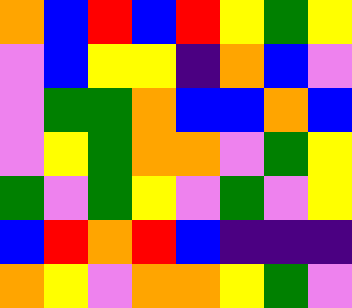[["orange", "blue", "red", "blue", "red", "yellow", "green", "yellow"], ["violet", "blue", "yellow", "yellow", "indigo", "orange", "blue", "violet"], ["violet", "green", "green", "orange", "blue", "blue", "orange", "blue"], ["violet", "yellow", "green", "orange", "orange", "violet", "green", "yellow"], ["green", "violet", "green", "yellow", "violet", "green", "violet", "yellow"], ["blue", "red", "orange", "red", "blue", "indigo", "indigo", "indigo"], ["orange", "yellow", "violet", "orange", "orange", "yellow", "green", "violet"]]